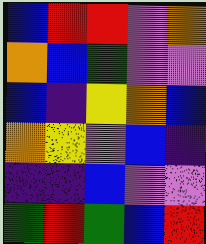[["blue", "red", "red", "violet", "orange"], ["orange", "blue", "green", "violet", "violet"], ["blue", "indigo", "yellow", "orange", "blue"], ["orange", "yellow", "violet", "blue", "indigo"], ["indigo", "indigo", "blue", "violet", "violet"], ["green", "red", "green", "blue", "red"]]